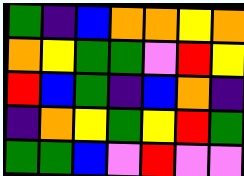[["green", "indigo", "blue", "orange", "orange", "yellow", "orange"], ["orange", "yellow", "green", "green", "violet", "red", "yellow"], ["red", "blue", "green", "indigo", "blue", "orange", "indigo"], ["indigo", "orange", "yellow", "green", "yellow", "red", "green"], ["green", "green", "blue", "violet", "red", "violet", "violet"]]